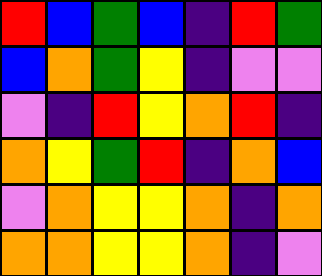[["red", "blue", "green", "blue", "indigo", "red", "green"], ["blue", "orange", "green", "yellow", "indigo", "violet", "violet"], ["violet", "indigo", "red", "yellow", "orange", "red", "indigo"], ["orange", "yellow", "green", "red", "indigo", "orange", "blue"], ["violet", "orange", "yellow", "yellow", "orange", "indigo", "orange"], ["orange", "orange", "yellow", "yellow", "orange", "indigo", "violet"]]